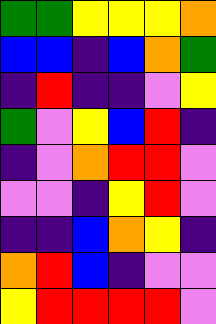[["green", "green", "yellow", "yellow", "yellow", "orange"], ["blue", "blue", "indigo", "blue", "orange", "green"], ["indigo", "red", "indigo", "indigo", "violet", "yellow"], ["green", "violet", "yellow", "blue", "red", "indigo"], ["indigo", "violet", "orange", "red", "red", "violet"], ["violet", "violet", "indigo", "yellow", "red", "violet"], ["indigo", "indigo", "blue", "orange", "yellow", "indigo"], ["orange", "red", "blue", "indigo", "violet", "violet"], ["yellow", "red", "red", "red", "red", "violet"]]